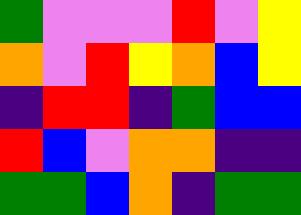[["green", "violet", "violet", "violet", "red", "violet", "yellow"], ["orange", "violet", "red", "yellow", "orange", "blue", "yellow"], ["indigo", "red", "red", "indigo", "green", "blue", "blue"], ["red", "blue", "violet", "orange", "orange", "indigo", "indigo"], ["green", "green", "blue", "orange", "indigo", "green", "green"]]